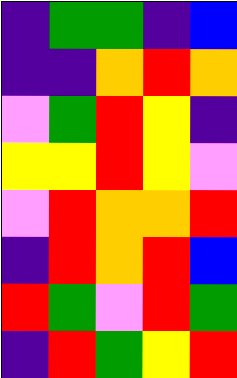[["indigo", "green", "green", "indigo", "blue"], ["indigo", "indigo", "orange", "red", "orange"], ["violet", "green", "red", "yellow", "indigo"], ["yellow", "yellow", "red", "yellow", "violet"], ["violet", "red", "orange", "orange", "red"], ["indigo", "red", "orange", "red", "blue"], ["red", "green", "violet", "red", "green"], ["indigo", "red", "green", "yellow", "red"]]